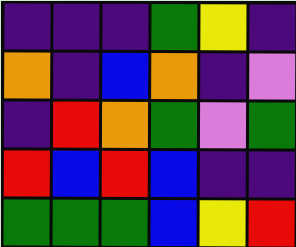[["indigo", "indigo", "indigo", "green", "yellow", "indigo"], ["orange", "indigo", "blue", "orange", "indigo", "violet"], ["indigo", "red", "orange", "green", "violet", "green"], ["red", "blue", "red", "blue", "indigo", "indigo"], ["green", "green", "green", "blue", "yellow", "red"]]